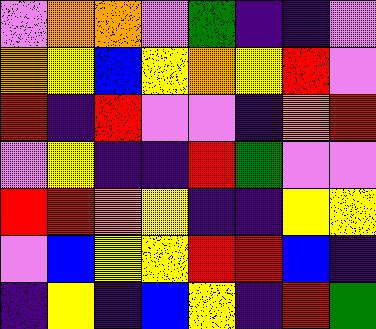[["violet", "orange", "orange", "violet", "green", "indigo", "indigo", "violet"], ["orange", "yellow", "blue", "yellow", "orange", "yellow", "red", "violet"], ["red", "indigo", "red", "violet", "violet", "indigo", "orange", "red"], ["violet", "yellow", "indigo", "indigo", "red", "green", "violet", "violet"], ["red", "red", "orange", "yellow", "indigo", "indigo", "yellow", "yellow"], ["violet", "blue", "yellow", "yellow", "red", "red", "blue", "indigo"], ["indigo", "yellow", "indigo", "blue", "yellow", "indigo", "red", "green"]]